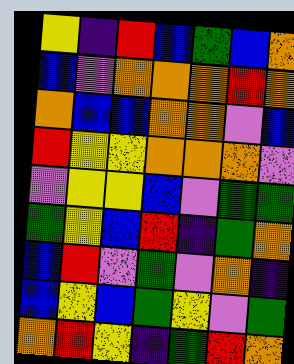[["yellow", "indigo", "red", "blue", "green", "blue", "orange"], ["blue", "violet", "orange", "orange", "orange", "red", "orange"], ["orange", "blue", "blue", "orange", "orange", "violet", "blue"], ["red", "yellow", "yellow", "orange", "orange", "orange", "violet"], ["violet", "yellow", "yellow", "blue", "violet", "green", "green"], ["green", "yellow", "blue", "red", "indigo", "green", "orange"], ["blue", "red", "violet", "green", "violet", "orange", "indigo"], ["blue", "yellow", "blue", "green", "yellow", "violet", "green"], ["orange", "red", "yellow", "indigo", "green", "red", "orange"]]